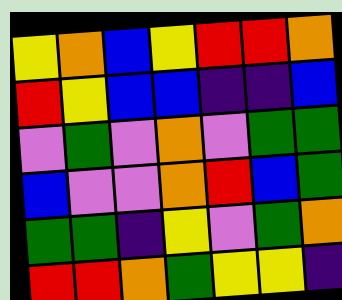[["yellow", "orange", "blue", "yellow", "red", "red", "orange"], ["red", "yellow", "blue", "blue", "indigo", "indigo", "blue"], ["violet", "green", "violet", "orange", "violet", "green", "green"], ["blue", "violet", "violet", "orange", "red", "blue", "green"], ["green", "green", "indigo", "yellow", "violet", "green", "orange"], ["red", "red", "orange", "green", "yellow", "yellow", "indigo"]]